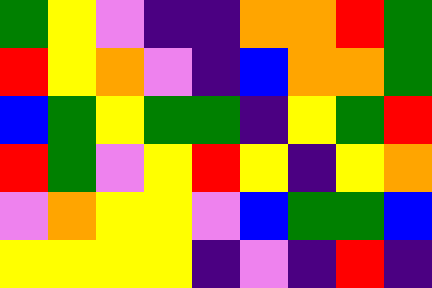[["green", "yellow", "violet", "indigo", "indigo", "orange", "orange", "red", "green"], ["red", "yellow", "orange", "violet", "indigo", "blue", "orange", "orange", "green"], ["blue", "green", "yellow", "green", "green", "indigo", "yellow", "green", "red"], ["red", "green", "violet", "yellow", "red", "yellow", "indigo", "yellow", "orange"], ["violet", "orange", "yellow", "yellow", "violet", "blue", "green", "green", "blue"], ["yellow", "yellow", "yellow", "yellow", "indigo", "violet", "indigo", "red", "indigo"]]